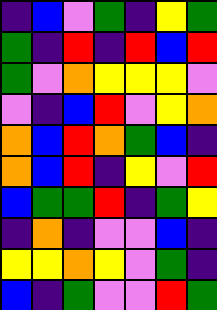[["indigo", "blue", "violet", "green", "indigo", "yellow", "green"], ["green", "indigo", "red", "indigo", "red", "blue", "red"], ["green", "violet", "orange", "yellow", "yellow", "yellow", "violet"], ["violet", "indigo", "blue", "red", "violet", "yellow", "orange"], ["orange", "blue", "red", "orange", "green", "blue", "indigo"], ["orange", "blue", "red", "indigo", "yellow", "violet", "red"], ["blue", "green", "green", "red", "indigo", "green", "yellow"], ["indigo", "orange", "indigo", "violet", "violet", "blue", "indigo"], ["yellow", "yellow", "orange", "yellow", "violet", "green", "indigo"], ["blue", "indigo", "green", "violet", "violet", "red", "green"]]